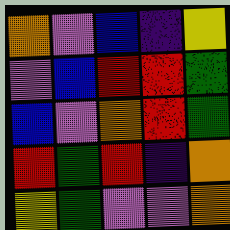[["orange", "violet", "blue", "indigo", "yellow"], ["violet", "blue", "red", "red", "green"], ["blue", "violet", "orange", "red", "green"], ["red", "green", "red", "indigo", "orange"], ["yellow", "green", "violet", "violet", "orange"]]